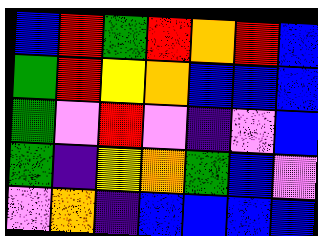[["blue", "red", "green", "red", "orange", "red", "blue"], ["green", "red", "yellow", "orange", "blue", "blue", "blue"], ["green", "violet", "red", "violet", "indigo", "violet", "blue"], ["green", "indigo", "yellow", "orange", "green", "blue", "violet"], ["violet", "orange", "indigo", "blue", "blue", "blue", "blue"]]